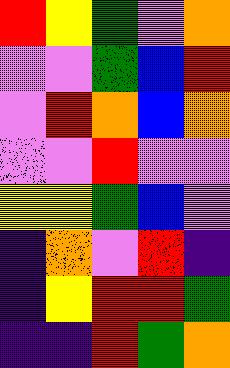[["red", "yellow", "green", "violet", "orange"], ["violet", "violet", "green", "blue", "red"], ["violet", "red", "orange", "blue", "orange"], ["violet", "violet", "red", "violet", "violet"], ["yellow", "yellow", "green", "blue", "violet"], ["indigo", "orange", "violet", "red", "indigo"], ["indigo", "yellow", "red", "red", "green"], ["indigo", "indigo", "red", "green", "orange"]]